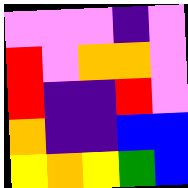[["violet", "violet", "violet", "indigo", "violet"], ["red", "violet", "orange", "orange", "violet"], ["red", "indigo", "indigo", "red", "violet"], ["orange", "indigo", "indigo", "blue", "blue"], ["yellow", "orange", "yellow", "green", "blue"]]